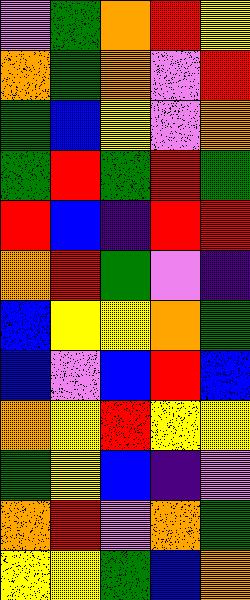[["violet", "green", "orange", "red", "yellow"], ["orange", "green", "orange", "violet", "red"], ["green", "blue", "yellow", "violet", "orange"], ["green", "red", "green", "red", "green"], ["red", "blue", "indigo", "red", "red"], ["orange", "red", "green", "violet", "indigo"], ["blue", "yellow", "yellow", "orange", "green"], ["blue", "violet", "blue", "red", "blue"], ["orange", "yellow", "red", "yellow", "yellow"], ["green", "yellow", "blue", "indigo", "violet"], ["orange", "red", "violet", "orange", "green"], ["yellow", "yellow", "green", "blue", "orange"]]